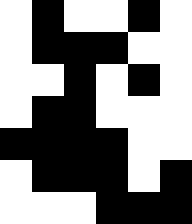[["white", "black", "white", "white", "black", "white"], ["white", "black", "black", "black", "white", "white"], ["white", "white", "black", "white", "black", "white"], ["white", "black", "black", "white", "white", "white"], ["black", "black", "black", "black", "white", "white"], ["white", "black", "black", "black", "white", "black"], ["white", "white", "white", "black", "black", "black"]]